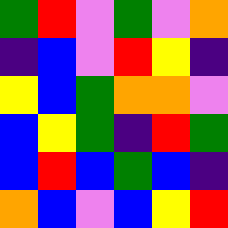[["green", "red", "violet", "green", "violet", "orange"], ["indigo", "blue", "violet", "red", "yellow", "indigo"], ["yellow", "blue", "green", "orange", "orange", "violet"], ["blue", "yellow", "green", "indigo", "red", "green"], ["blue", "red", "blue", "green", "blue", "indigo"], ["orange", "blue", "violet", "blue", "yellow", "red"]]